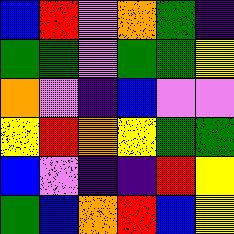[["blue", "red", "violet", "orange", "green", "indigo"], ["green", "green", "violet", "green", "green", "yellow"], ["orange", "violet", "indigo", "blue", "violet", "violet"], ["yellow", "red", "orange", "yellow", "green", "green"], ["blue", "violet", "indigo", "indigo", "red", "yellow"], ["green", "blue", "orange", "red", "blue", "yellow"]]